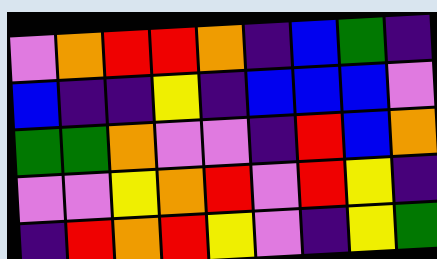[["violet", "orange", "red", "red", "orange", "indigo", "blue", "green", "indigo"], ["blue", "indigo", "indigo", "yellow", "indigo", "blue", "blue", "blue", "violet"], ["green", "green", "orange", "violet", "violet", "indigo", "red", "blue", "orange"], ["violet", "violet", "yellow", "orange", "red", "violet", "red", "yellow", "indigo"], ["indigo", "red", "orange", "red", "yellow", "violet", "indigo", "yellow", "green"]]